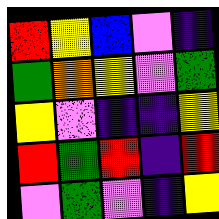[["red", "yellow", "blue", "violet", "indigo"], ["green", "orange", "yellow", "violet", "green"], ["yellow", "violet", "indigo", "indigo", "yellow"], ["red", "green", "red", "indigo", "red"], ["violet", "green", "violet", "indigo", "yellow"]]